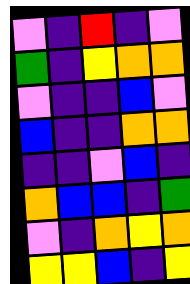[["violet", "indigo", "red", "indigo", "violet"], ["green", "indigo", "yellow", "orange", "orange"], ["violet", "indigo", "indigo", "blue", "violet"], ["blue", "indigo", "indigo", "orange", "orange"], ["indigo", "indigo", "violet", "blue", "indigo"], ["orange", "blue", "blue", "indigo", "green"], ["violet", "indigo", "orange", "yellow", "orange"], ["yellow", "yellow", "blue", "indigo", "yellow"]]